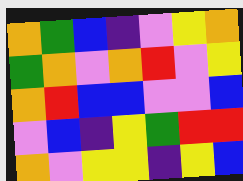[["orange", "green", "blue", "indigo", "violet", "yellow", "orange"], ["green", "orange", "violet", "orange", "red", "violet", "yellow"], ["orange", "red", "blue", "blue", "violet", "violet", "blue"], ["violet", "blue", "indigo", "yellow", "green", "red", "red"], ["orange", "violet", "yellow", "yellow", "indigo", "yellow", "blue"]]